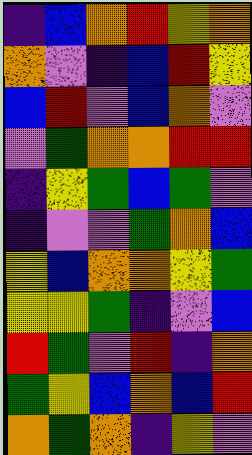[["indigo", "blue", "orange", "red", "yellow", "orange"], ["orange", "violet", "indigo", "blue", "red", "yellow"], ["blue", "red", "violet", "blue", "orange", "violet"], ["violet", "green", "orange", "orange", "red", "red"], ["indigo", "yellow", "green", "blue", "green", "violet"], ["indigo", "violet", "violet", "green", "orange", "blue"], ["yellow", "blue", "orange", "orange", "yellow", "green"], ["yellow", "yellow", "green", "indigo", "violet", "blue"], ["red", "green", "violet", "red", "indigo", "orange"], ["green", "yellow", "blue", "orange", "blue", "red"], ["orange", "green", "orange", "indigo", "yellow", "violet"]]